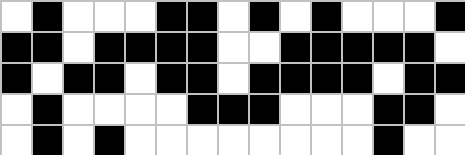[["white", "black", "white", "white", "white", "black", "black", "white", "black", "white", "black", "white", "white", "white", "black"], ["black", "black", "white", "black", "black", "black", "black", "white", "white", "black", "black", "black", "black", "black", "white"], ["black", "white", "black", "black", "white", "black", "black", "white", "black", "black", "black", "black", "white", "black", "black"], ["white", "black", "white", "white", "white", "white", "black", "black", "black", "white", "white", "white", "black", "black", "white"], ["white", "black", "white", "black", "white", "white", "white", "white", "white", "white", "white", "white", "black", "white", "white"]]